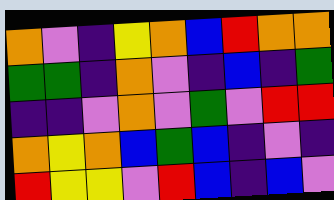[["orange", "violet", "indigo", "yellow", "orange", "blue", "red", "orange", "orange"], ["green", "green", "indigo", "orange", "violet", "indigo", "blue", "indigo", "green"], ["indigo", "indigo", "violet", "orange", "violet", "green", "violet", "red", "red"], ["orange", "yellow", "orange", "blue", "green", "blue", "indigo", "violet", "indigo"], ["red", "yellow", "yellow", "violet", "red", "blue", "indigo", "blue", "violet"]]